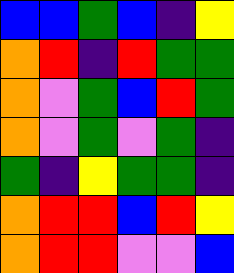[["blue", "blue", "green", "blue", "indigo", "yellow"], ["orange", "red", "indigo", "red", "green", "green"], ["orange", "violet", "green", "blue", "red", "green"], ["orange", "violet", "green", "violet", "green", "indigo"], ["green", "indigo", "yellow", "green", "green", "indigo"], ["orange", "red", "red", "blue", "red", "yellow"], ["orange", "red", "red", "violet", "violet", "blue"]]